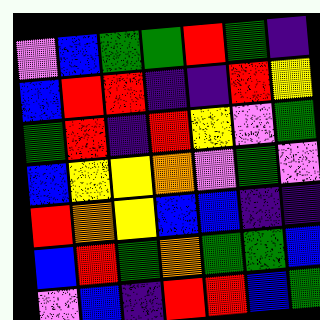[["violet", "blue", "green", "green", "red", "green", "indigo"], ["blue", "red", "red", "indigo", "indigo", "red", "yellow"], ["green", "red", "indigo", "red", "yellow", "violet", "green"], ["blue", "yellow", "yellow", "orange", "violet", "green", "violet"], ["red", "orange", "yellow", "blue", "blue", "indigo", "indigo"], ["blue", "red", "green", "orange", "green", "green", "blue"], ["violet", "blue", "indigo", "red", "red", "blue", "green"]]